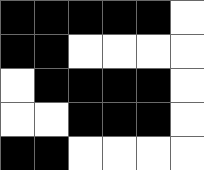[["black", "black", "black", "black", "black", "white"], ["black", "black", "white", "white", "white", "white"], ["white", "black", "black", "black", "black", "white"], ["white", "white", "black", "black", "black", "white"], ["black", "black", "white", "white", "white", "white"]]